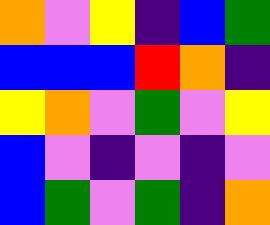[["orange", "violet", "yellow", "indigo", "blue", "green"], ["blue", "blue", "blue", "red", "orange", "indigo"], ["yellow", "orange", "violet", "green", "violet", "yellow"], ["blue", "violet", "indigo", "violet", "indigo", "violet"], ["blue", "green", "violet", "green", "indigo", "orange"]]